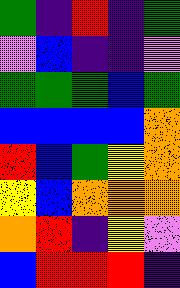[["green", "indigo", "red", "indigo", "green"], ["violet", "blue", "indigo", "indigo", "violet"], ["green", "green", "green", "blue", "green"], ["blue", "blue", "blue", "blue", "orange"], ["red", "blue", "green", "yellow", "orange"], ["yellow", "blue", "orange", "orange", "orange"], ["orange", "red", "indigo", "yellow", "violet"], ["blue", "red", "red", "red", "indigo"]]